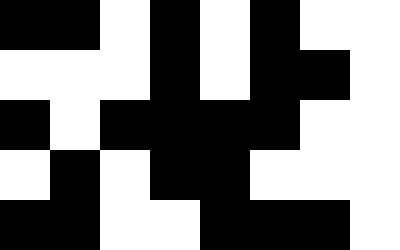[["black", "black", "white", "black", "white", "black", "white", "white"], ["white", "white", "white", "black", "white", "black", "black", "white"], ["black", "white", "black", "black", "black", "black", "white", "white"], ["white", "black", "white", "black", "black", "white", "white", "white"], ["black", "black", "white", "white", "black", "black", "black", "white"]]